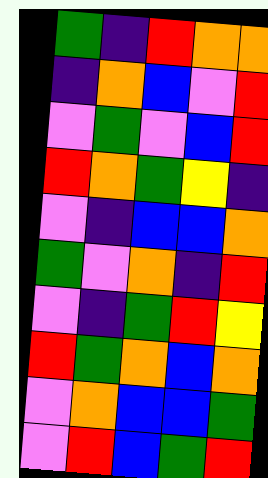[["green", "indigo", "red", "orange", "orange"], ["indigo", "orange", "blue", "violet", "red"], ["violet", "green", "violet", "blue", "red"], ["red", "orange", "green", "yellow", "indigo"], ["violet", "indigo", "blue", "blue", "orange"], ["green", "violet", "orange", "indigo", "red"], ["violet", "indigo", "green", "red", "yellow"], ["red", "green", "orange", "blue", "orange"], ["violet", "orange", "blue", "blue", "green"], ["violet", "red", "blue", "green", "red"]]